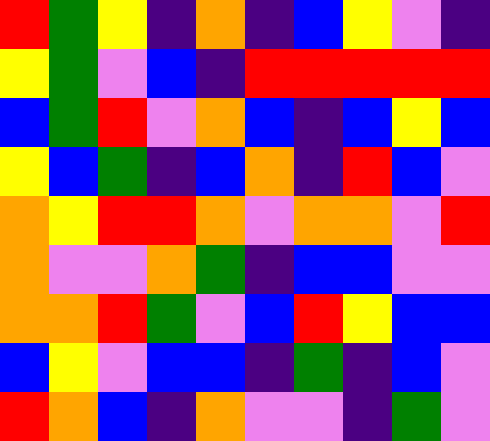[["red", "green", "yellow", "indigo", "orange", "indigo", "blue", "yellow", "violet", "indigo"], ["yellow", "green", "violet", "blue", "indigo", "red", "red", "red", "red", "red"], ["blue", "green", "red", "violet", "orange", "blue", "indigo", "blue", "yellow", "blue"], ["yellow", "blue", "green", "indigo", "blue", "orange", "indigo", "red", "blue", "violet"], ["orange", "yellow", "red", "red", "orange", "violet", "orange", "orange", "violet", "red"], ["orange", "violet", "violet", "orange", "green", "indigo", "blue", "blue", "violet", "violet"], ["orange", "orange", "red", "green", "violet", "blue", "red", "yellow", "blue", "blue"], ["blue", "yellow", "violet", "blue", "blue", "indigo", "green", "indigo", "blue", "violet"], ["red", "orange", "blue", "indigo", "orange", "violet", "violet", "indigo", "green", "violet"]]